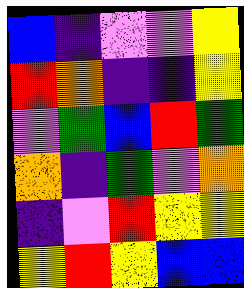[["blue", "indigo", "violet", "violet", "yellow"], ["red", "orange", "indigo", "indigo", "yellow"], ["violet", "green", "blue", "red", "green"], ["orange", "indigo", "green", "violet", "orange"], ["indigo", "violet", "red", "yellow", "yellow"], ["yellow", "red", "yellow", "blue", "blue"]]